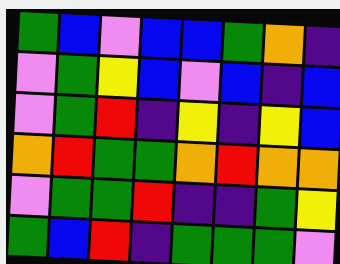[["green", "blue", "violet", "blue", "blue", "green", "orange", "indigo"], ["violet", "green", "yellow", "blue", "violet", "blue", "indigo", "blue"], ["violet", "green", "red", "indigo", "yellow", "indigo", "yellow", "blue"], ["orange", "red", "green", "green", "orange", "red", "orange", "orange"], ["violet", "green", "green", "red", "indigo", "indigo", "green", "yellow"], ["green", "blue", "red", "indigo", "green", "green", "green", "violet"]]